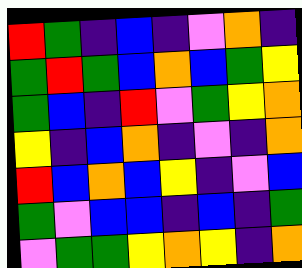[["red", "green", "indigo", "blue", "indigo", "violet", "orange", "indigo"], ["green", "red", "green", "blue", "orange", "blue", "green", "yellow"], ["green", "blue", "indigo", "red", "violet", "green", "yellow", "orange"], ["yellow", "indigo", "blue", "orange", "indigo", "violet", "indigo", "orange"], ["red", "blue", "orange", "blue", "yellow", "indigo", "violet", "blue"], ["green", "violet", "blue", "blue", "indigo", "blue", "indigo", "green"], ["violet", "green", "green", "yellow", "orange", "yellow", "indigo", "orange"]]